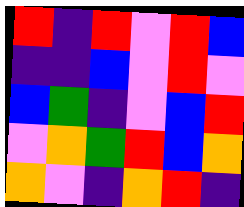[["red", "indigo", "red", "violet", "red", "blue"], ["indigo", "indigo", "blue", "violet", "red", "violet"], ["blue", "green", "indigo", "violet", "blue", "red"], ["violet", "orange", "green", "red", "blue", "orange"], ["orange", "violet", "indigo", "orange", "red", "indigo"]]